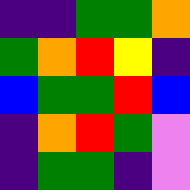[["indigo", "indigo", "green", "green", "orange"], ["green", "orange", "red", "yellow", "indigo"], ["blue", "green", "green", "red", "blue"], ["indigo", "orange", "red", "green", "violet"], ["indigo", "green", "green", "indigo", "violet"]]